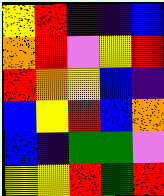[["yellow", "red", "indigo", "indigo", "blue"], ["orange", "red", "violet", "yellow", "red"], ["red", "orange", "yellow", "blue", "indigo"], ["blue", "yellow", "red", "blue", "orange"], ["blue", "indigo", "green", "green", "violet"], ["yellow", "yellow", "red", "green", "red"]]